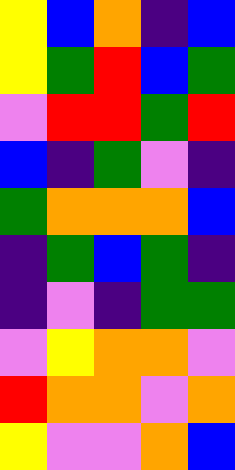[["yellow", "blue", "orange", "indigo", "blue"], ["yellow", "green", "red", "blue", "green"], ["violet", "red", "red", "green", "red"], ["blue", "indigo", "green", "violet", "indigo"], ["green", "orange", "orange", "orange", "blue"], ["indigo", "green", "blue", "green", "indigo"], ["indigo", "violet", "indigo", "green", "green"], ["violet", "yellow", "orange", "orange", "violet"], ["red", "orange", "orange", "violet", "orange"], ["yellow", "violet", "violet", "orange", "blue"]]